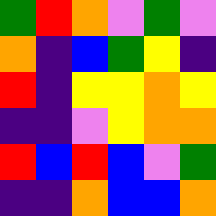[["green", "red", "orange", "violet", "green", "violet"], ["orange", "indigo", "blue", "green", "yellow", "indigo"], ["red", "indigo", "yellow", "yellow", "orange", "yellow"], ["indigo", "indigo", "violet", "yellow", "orange", "orange"], ["red", "blue", "red", "blue", "violet", "green"], ["indigo", "indigo", "orange", "blue", "blue", "orange"]]